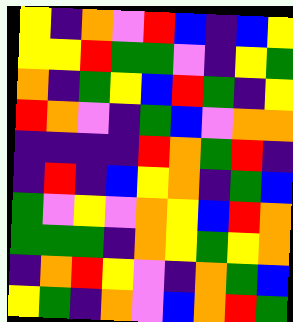[["yellow", "indigo", "orange", "violet", "red", "blue", "indigo", "blue", "yellow"], ["yellow", "yellow", "red", "green", "green", "violet", "indigo", "yellow", "green"], ["orange", "indigo", "green", "yellow", "blue", "red", "green", "indigo", "yellow"], ["red", "orange", "violet", "indigo", "green", "blue", "violet", "orange", "orange"], ["indigo", "indigo", "indigo", "indigo", "red", "orange", "green", "red", "indigo"], ["indigo", "red", "indigo", "blue", "yellow", "orange", "indigo", "green", "blue"], ["green", "violet", "yellow", "violet", "orange", "yellow", "blue", "red", "orange"], ["green", "green", "green", "indigo", "orange", "yellow", "green", "yellow", "orange"], ["indigo", "orange", "red", "yellow", "violet", "indigo", "orange", "green", "blue"], ["yellow", "green", "indigo", "orange", "violet", "blue", "orange", "red", "green"]]